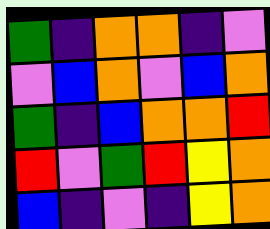[["green", "indigo", "orange", "orange", "indigo", "violet"], ["violet", "blue", "orange", "violet", "blue", "orange"], ["green", "indigo", "blue", "orange", "orange", "red"], ["red", "violet", "green", "red", "yellow", "orange"], ["blue", "indigo", "violet", "indigo", "yellow", "orange"]]